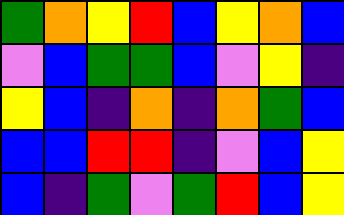[["green", "orange", "yellow", "red", "blue", "yellow", "orange", "blue"], ["violet", "blue", "green", "green", "blue", "violet", "yellow", "indigo"], ["yellow", "blue", "indigo", "orange", "indigo", "orange", "green", "blue"], ["blue", "blue", "red", "red", "indigo", "violet", "blue", "yellow"], ["blue", "indigo", "green", "violet", "green", "red", "blue", "yellow"]]